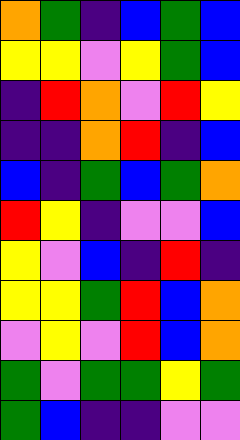[["orange", "green", "indigo", "blue", "green", "blue"], ["yellow", "yellow", "violet", "yellow", "green", "blue"], ["indigo", "red", "orange", "violet", "red", "yellow"], ["indigo", "indigo", "orange", "red", "indigo", "blue"], ["blue", "indigo", "green", "blue", "green", "orange"], ["red", "yellow", "indigo", "violet", "violet", "blue"], ["yellow", "violet", "blue", "indigo", "red", "indigo"], ["yellow", "yellow", "green", "red", "blue", "orange"], ["violet", "yellow", "violet", "red", "blue", "orange"], ["green", "violet", "green", "green", "yellow", "green"], ["green", "blue", "indigo", "indigo", "violet", "violet"]]